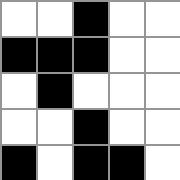[["white", "white", "black", "white", "white"], ["black", "black", "black", "white", "white"], ["white", "black", "white", "white", "white"], ["white", "white", "black", "white", "white"], ["black", "white", "black", "black", "white"]]